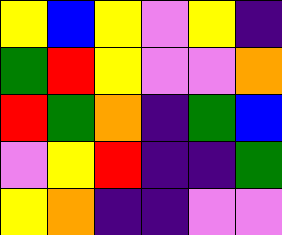[["yellow", "blue", "yellow", "violet", "yellow", "indigo"], ["green", "red", "yellow", "violet", "violet", "orange"], ["red", "green", "orange", "indigo", "green", "blue"], ["violet", "yellow", "red", "indigo", "indigo", "green"], ["yellow", "orange", "indigo", "indigo", "violet", "violet"]]